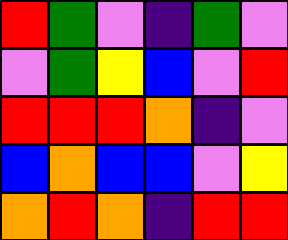[["red", "green", "violet", "indigo", "green", "violet"], ["violet", "green", "yellow", "blue", "violet", "red"], ["red", "red", "red", "orange", "indigo", "violet"], ["blue", "orange", "blue", "blue", "violet", "yellow"], ["orange", "red", "orange", "indigo", "red", "red"]]